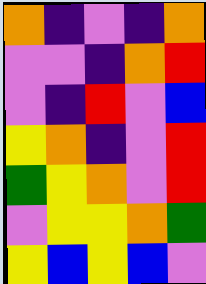[["orange", "indigo", "violet", "indigo", "orange"], ["violet", "violet", "indigo", "orange", "red"], ["violet", "indigo", "red", "violet", "blue"], ["yellow", "orange", "indigo", "violet", "red"], ["green", "yellow", "orange", "violet", "red"], ["violet", "yellow", "yellow", "orange", "green"], ["yellow", "blue", "yellow", "blue", "violet"]]